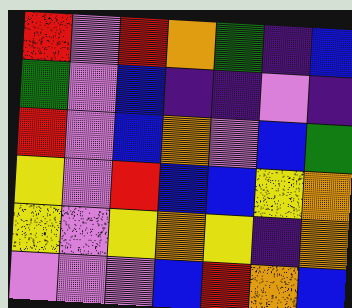[["red", "violet", "red", "orange", "green", "indigo", "blue"], ["green", "violet", "blue", "indigo", "indigo", "violet", "indigo"], ["red", "violet", "blue", "orange", "violet", "blue", "green"], ["yellow", "violet", "red", "blue", "blue", "yellow", "orange"], ["yellow", "violet", "yellow", "orange", "yellow", "indigo", "orange"], ["violet", "violet", "violet", "blue", "red", "orange", "blue"]]